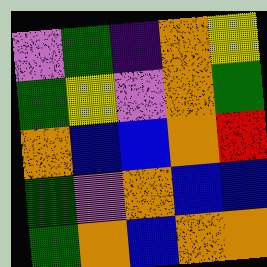[["violet", "green", "indigo", "orange", "yellow"], ["green", "yellow", "violet", "orange", "green"], ["orange", "blue", "blue", "orange", "red"], ["green", "violet", "orange", "blue", "blue"], ["green", "orange", "blue", "orange", "orange"]]